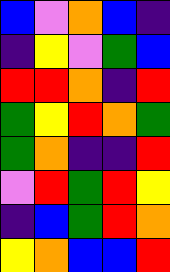[["blue", "violet", "orange", "blue", "indigo"], ["indigo", "yellow", "violet", "green", "blue"], ["red", "red", "orange", "indigo", "red"], ["green", "yellow", "red", "orange", "green"], ["green", "orange", "indigo", "indigo", "red"], ["violet", "red", "green", "red", "yellow"], ["indigo", "blue", "green", "red", "orange"], ["yellow", "orange", "blue", "blue", "red"]]